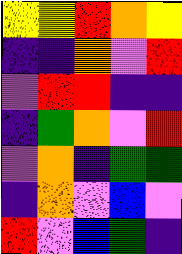[["yellow", "yellow", "red", "orange", "yellow"], ["indigo", "indigo", "orange", "violet", "red"], ["violet", "red", "red", "indigo", "indigo"], ["indigo", "green", "orange", "violet", "red"], ["violet", "orange", "indigo", "green", "green"], ["indigo", "orange", "violet", "blue", "violet"], ["red", "violet", "blue", "green", "indigo"]]